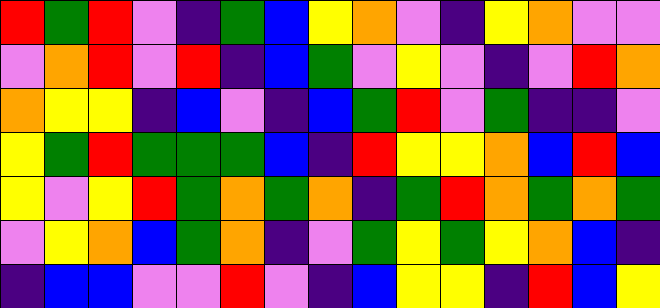[["red", "green", "red", "violet", "indigo", "green", "blue", "yellow", "orange", "violet", "indigo", "yellow", "orange", "violet", "violet"], ["violet", "orange", "red", "violet", "red", "indigo", "blue", "green", "violet", "yellow", "violet", "indigo", "violet", "red", "orange"], ["orange", "yellow", "yellow", "indigo", "blue", "violet", "indigo", "blue", "green", "red", "violet", "green", "indigo", "indigo", "violet"], ["yellow", "green", "red", "green", "green", "green", "blue", "indigo", "red", "yellow", "yellow", "orange", "blue", "red", "blue"], ["yellow", "violet", "yellow", "red", "green", "orange", "green", "orange", "indigo", "green", "red", "orange", "green", "orange", "green"], ["violet", "yellow", "orange", "blue", "green", "orange", "indigo", "violet", "green", "yellow", "green", "yellow", "orange", "blue", "indigo"], ["indigo", "blue", "blue", "violet", "violet", "red", "violet", "indigo", "blue", "yellow", "yellow", "indigo", "red", "blue", "yellow"]]